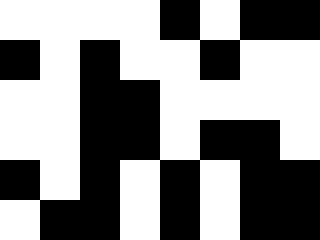[["white", "white", "white", "white", "black", "white", "black", "black"], ["black", "white", "black", "white", "white", "black", "white", "white"], ["white", "white", "black", "black", "white", "white", "white", "white"], ["white", "white", "black", "black", "white", "black", "black", "white"], ["black", "white", "black", "white", "black", "white", "black", "black"], ["white", "black", "black", "white", "black", "white", "black", "black"]]